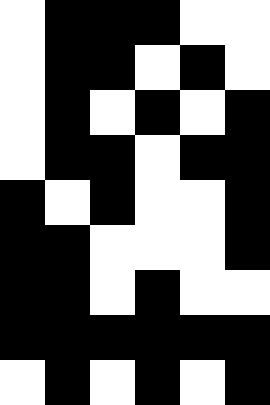[["white", "black", "black", "black", "white", "white"], ["white", "black", "black", "white", "black", "white"], ["white", "black", "white", "black", "white", "black"], ["white", "black", "black", "white", "black", "black"], ["black", "white", "black", "white", "white", "black"], ["black", "black", "white", "white", "white", "black"], ["black", "black", "white", "black", "white", "white"], ["black", "black", "black", "black", "black", "black"], ["white", "black", "white", "black", "white", "black"]]